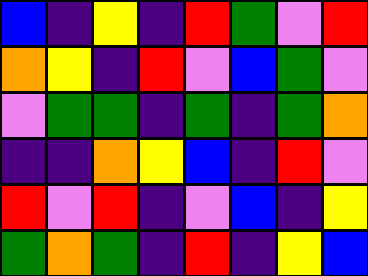[["blue", "indigo", "yellow", "indigo", "red", "green", "violet", "red"], ["orange", "yellow", "indigo", "red", "violet", "blue", "green", "violet"], ["violet", "green", "green", "indigo", "green", "indigo", "green", "orange"], ["indigo", "indigo", "orange", "yellow", "blue", "indigo", "red", "violet"], ["red", "violet", "red", "indigo", "violet", "blue", "indigo", "yellow"], ["green", "orange", "green", "indigo", "red", "indigo", "yellow", "blue"]]